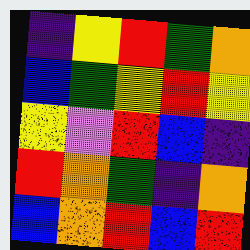[["indigo", "yellow", "red", "green", "orange"], ["blue", "green", "yellow", "red", "yellow"], ["yellow", "violet", "red", "blue", "indigo"], ["red", "orange", "green", "indigo", "orange"], ["blue", "orange", "red", "blue", "red"]]